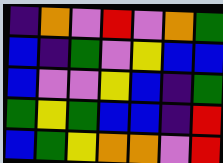[["indigo", "orange", "violet", "red", "violet", "orange", "green"], ["blue", "indigo", "green", "violet", "yellow", "blue", "blue"], ["blue", "violet", "violet", "yellow", "blue", "indigo", "green"], ["green", "yellow", "green", "blue", "blue", "indigo", "red"], ["blue", "green", "yellow", "orange", "orange", "violet", "red"]]